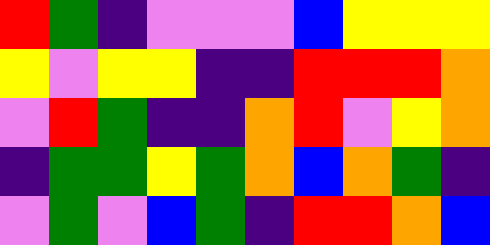[["red", "green", "indigo", "violet", "violet", "violet", "blue", "yellow", "yellow", "yellow"], ["yellow", "violet", "yellow", "yellow", "indigo", "indigo", "red", "red", "red", "orange"], ["violet", "red", "green", "indigo", "indigo", "orange", "red", "violet", "yellow", "orange"], ["indigo", "green", "green", "yellow", "green", "orange", "blue", "orange", "green", "indigo"], ["violet", "green", "violet", "blue", "green", "indigo", "red", "red", "orange", "blue"]]